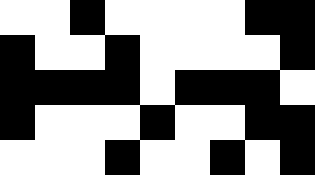[["white", "white", "black", "white", "white", "white", "white", "black", "black"], ["black", "white", "white", "black", "white", "white", "white", "white", "black"], ["black", "black", "black", "black", "white", "black", "black", "black", "white"], ["black", "white", "white", "white", "black", "white", "white", "black", "black"], ["white", "white", "white", "black", "white", "white", "black", "white", "black"]]